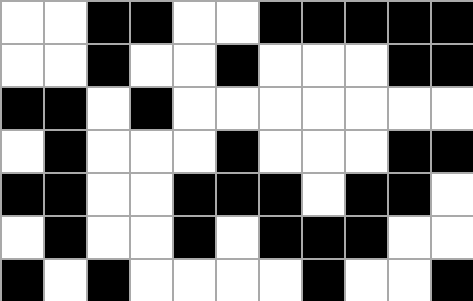[["white", "white", "black", "black", "white", "white", "black", "black", "black", "black", "black"], ["white", "white", "black", "white", "white", "black", "white", "white", "white", "black", "black"], ["black", "black", "white", "black", "white", "white", "white", "white", "white", "white", "white"], ["white", "black", "white", "white", "white", "black", "white", "white", "white", "black", "black"], ["black", "black", "white", "white", "black", "black", "black", "white", "black", "black", "white"], ["white", "black", "white", "white", "black", "white", "black", "black", "black", "white", "white"], ["black", "white", "black", "white", "white", "white", "white", "black", "white", "white", "black"]]